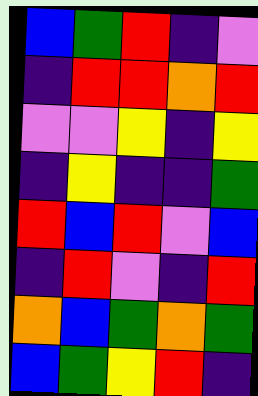[["blue", "green", "red", "indigo", "violet"], ["indigo", "red", "red", "orange", "red"], ["violet", "violet", "yellow", "indigo", "yellow"], ["indigo", "yellow", "indigo", "indigo", "green"], ["red", "blue", "red", "violet", "blue"], ["indigo", "red", "violet", "indigo", "red"], ["orange", "blue", "green", "orange", "green"], ["blue", "green", "yellow", "red", "indigo"]]